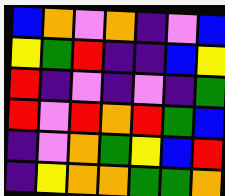[["blue", "orange", "violet", "orange", "indigo", "violet", "blue"], ["yellow", "green", "red", "indigo", "indigo", "blue", "yellow"], ["red", "indigo", "violet", "indigo", "violet", "indigo", "green"], ["red", "violet", "red", "orange", "red", "green", "blue"], ["indigo", "violet", "orange", "green", "yellow", "blue", "red"], ["indigo", "yellow", "orange", "orange", "green", "green", "orange"]]